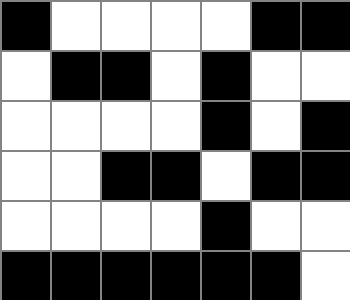[["black", "white", "white", "white", "white", "black", "black"], ["white", "black", "black", "white", "black", "white", "white"], ["white", "white", "white", "white", "black", "white", "black"], ["white", "white", "black", "black", "white", "black", "black"], ["white", "white", "white", "white", "black", "white", "white"], ["black", "black", "black", "black", "black", "black", "white"]]